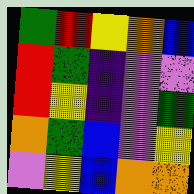[["green", "red", "yellow", "orange", "blue"], ["red", "green", "indigo", "violet", "violet"], ["red", "yellow", "indigo", "violet", "green"], ["orange", "green", "blue", "violet", "yellow"], ["violet", "yellow", "blue", "orange", "orange"]]